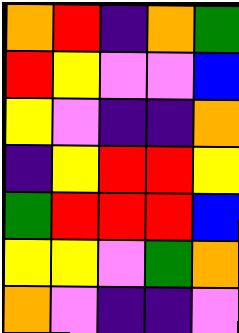[["orange", "red", "indigo", "orange", "green"], ["red", "yellow", "violet", "violet", "blue"], ["yellow", "violet", "indigo", "indigo", "orange"], ["indigo", "yellow", "red", "red", "yellow"], ["green", "red", "red", "red", "blue"], ["yellow", "yellow", "violet", "green", "orange"], ["orange", "violet", "indigo", "indigo", "violet"]]